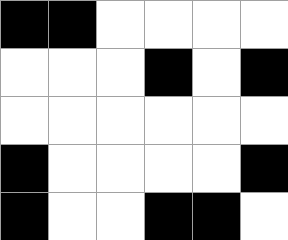[["black", "black", "white", "white", "white", "white"], ["white", "white", "white", "black", "white", "black"], ["white", "white", "white", "white", "white", "white"], ["black", "white", "white", "white", "white", "black"], ["black", "white", "white", "black", "black", "white"]]